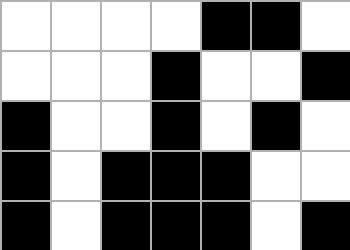[["white", "white", "white", "white", "black", "black", "white"], ["white", "white", "white", "black", "white", "white", "black"], ["black", "white", "white", "black", "white", "black", "white"], ["black", "white", "black", "black", "black", "white", "white"], ["black", "white", "black", "black", "black", "white", "black"]]